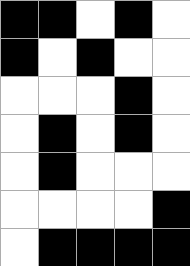[["black", "black", "white", "black", "white"], ["black", "white", "black", "white", "white"], ["white", "white", "white", "black", "white"], ["white", "black", "white", "black", "white"], ["white", "black", "white", "white", "white"], ["white", "white", "white", "white", "black"], ["white", "black", "black", "black", "black"]]